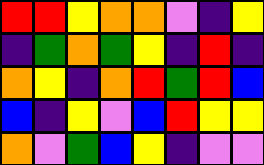[["red", "red", "yellow", "orange", "orange", "violet", "indigo", "yellow"], ["indigo", "green", "orange", "green", "yellow", "indigo", "red", "indigo"], ["orange", "yellow", "indigo", "orange", "red", "green", "red", "blue"], ["blue", "indigo", "yellow", "violet", "blue", "red", "yellow", "yellow"], ["orange", "violet", "green", "blue", "yellow", "indigo", "violet", "violet"]]